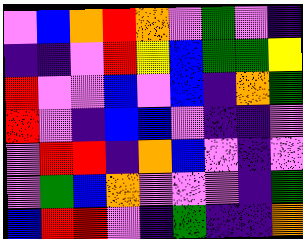[["violet", "blue", "orange", "red", "orange", "violet", "green", "violet", "indigo"], ["indigo", "indigo", "violet", "red", "yellow", "blue", "green", "green", "yellow"], ["red", "violet", "violet", "blue", "violet", "blue", "indigo", "orange", "green"], ["red", "violet", "indigo", "blue", "blue", "violet", "indigo", "indigo", "violet"], ["violet", "red", "red", "indigo", "orange", "blue", "violet", "indigo", "violet"], ["violet", "green", "blue", "orange", "violet", "violet", "violet", "indigo", "green"], ["blue", "red", "red", "violet", "indigo", "green", "indigo", "indigo", "orange"]]